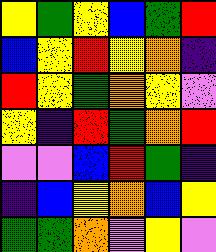[["yellow", "green", "yellow", "blue", "green", "red"], ["blue", "yellow", "red", "yellow", "orange", "indigo"], ["red", "yellow", "green", "orange", "yellow", "violet"], ["yellow", "indigo", "red", "green", "orange", "red"], ["violet", "violet", "blue", "red", "green", "indigo"], ["indigo", "blue", "yellow", "orange", "blue", "yellow"], ["green", "green", "orange", "violet", "yellow", "violet"]]